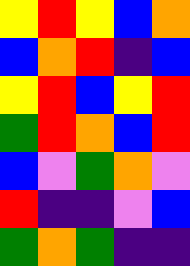[["yellow", "red", "yellow", "blue", "orange"], ["blue", "orange", "red", "indigo", "blue"], ["yellow", "red", "blue", "yellow", "red"], ["green", "red", "orange", "blue", "red"], ["blue", "violet", "green", "orange", "violet"], ["red", "indigo", "indigo", "violet", "blue"], ["green", "orange", "green", "indigo", "indigo"]]